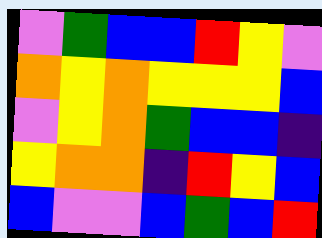[["violet", "green", "blue", "blue", "red", "yellow", "violet"], ["orange", "yellow", "orange", "yellow", "yellow", "yellow", "blue"], ["violet", "yellow", "orange", "green", "blue", "blue", "indigo"], ["yellow", "orange", "orange", "indigo", "red", "yellow", "blue"], ["blue", "violet", "violet", "blue", "green", "blue", "red"]]